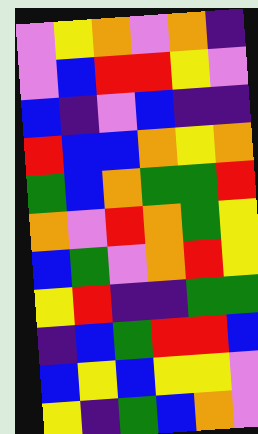[["violet", "yellow", "orange", "violet", "orange", "indigo"], ["violet", "blue", "red", "red", "yellow", "violet"], ["blue", "indigo", "violet", "blue", "indigo", "indigo"], ["red", "blue", "blue", "orange", "yellow", "orange"], ["green", "blue", "orange", "green", "green", "red"], ["orange", "violet", "red", "orange", "green", "yellow"], ["blue", "green", "violet", "orange", "red", "yellow"], ["yellow", "red", "indigo", "indigo", "green", "green"], ["indigo", "blue", "green", "red", "red", "blue"], ["blue", "yellow", "blue", "yellow", "yellow", "violet"], ["yellow", "indigo", "green", "blue", "orange", "violet"]]